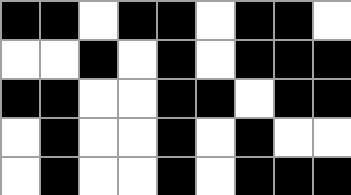[["black", "black", "white", "black", "black", "white", "black", "black", "white"], ["white", "white", "black", "white", "black", "white", "black", "black", "black"], ["black", "black", "white", "white", "black", "black", "white", "black", "black"], ["white", "black", "white", "white", "black", "white", "black", "white", "white"], ["white", "black", "white", "white", "black", "white", "black", "black", "black"]]